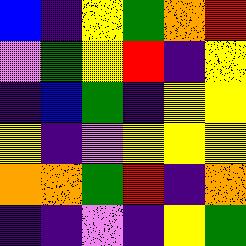[["blue", "indigo", "yellow", "green", "orange", "red"], ["violet", "green", "yellow", "red", "indigo", "yellow"], ["indigo", "blue", "green", "indigo", "yellow", "yellow"], ["yellow", "indigo", "violet", "yellow", "yellow", "yellow"], ["orange", "orange", "green", "red", "indigo", "orange"], ["indigo", "indigo", "violet", "indigo", "yellow", "green"]]